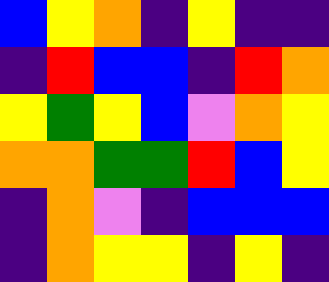[["blue", "yellow", "orange", "indigo", "yellow", "indigo", "indigo"], ["indigo", "red", "blue", "blue", "indigo", "red", "orange"], ["yellow", "green", "yellow", "blue", "violet", "orange", "yellow"], ["orange", "orange", "green", "green", "red", "blue", "yellow"], ["indigo", "orange", "violet", "indigo", "blue", "blue", "blue"], ["indigo", "orange", "yellow", "yellow", "indigo", "yellow", "indigo"]]